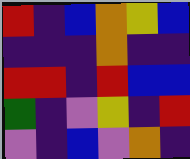[["red", "indigo", "blue", "orange", "yellow", "blue"], ["indigo", "indigo", "indigo", "orange", "indigo", "indigo"], ["red", "red", "indigo", "red", "blue", "blue"], ["green", "indigo", "violet", "yellow", "indigo", "red"], ["violet", "indigo", "blue", "violet", "orange", "indigo"]]